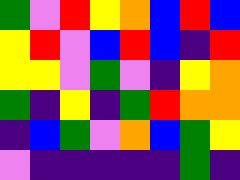[["green", "violet", "red", "yellow", "orange", "blue", "red", "blue"], ["yellow", "red", "violet", "blue", "red", "blue", "indigo", "red"], ["yellow", "yellow", "violet", "green", "violet", "indigo", "yellow", "orange"], ["green", "indigo", "yellow", "indigo", "green", "red", "orange", "orange"], ["indigo", "blue", "green", "violet", "orange", "blue", "green", "yellow"], ["violet", "indigo", "indigo", "indigo", "indigo", "indigo", "green", "indigo"]]